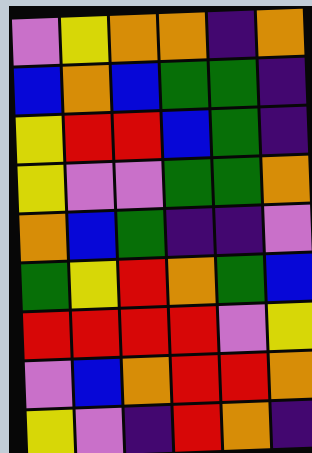[["violet", "yellow", "orange", "orange", "indigo", "orange"], ["blue", "orange", "blue", "green", "green", "indigo"], ["yellow", "red", "red", "blue", "green", "indigo"], ["yellow", "violet", "violet", "green", "green", "orange"], ["orange", "blue", "green", "indigo", "indigo", "violet"], ["green", "yellow", "red", "orange", "green", "blue"], ["red", "red", "red", "red", "violet", "yellow"], ["violet", "blue", "orange", "red", "red", "orange"], ["yellow", "violet", "indigo", "red", "orange", "indigo"]]